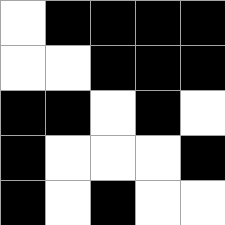[["white", "black", "black", "black", "black"], ["white", "white", "black", "black", "black"], ["black", "black", "white", "black", "white"], ["black", "white", "white", "white", "black"], ["black", "white", "black", "white", "white"]]